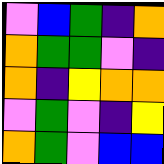[["violet", "blue", "green", "indigo", "orange"], ["orange", "green", "green", "violet", "indigo"], ["orange", "indigo", "yellow", "orange", "orange"], ["violet", "green", "violet", "indigo", "yellow"], ["orange", "green", "violet", "blue", "blue"]]